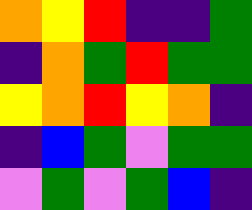[["orange", "yellow", "red", "indigo", "indigo", "green"], ["indigo", "orange", "green", "red", "green", "green"], ["yellow", "orange", "red", "yellow", "orange", "indigo"], ["indigo", "blue", "green", "violet", "green", "green"], ["violet", "green", "violet", "green", "blue", "indigo"]]